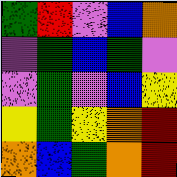[["green", "red", "violet", "blue", "orange"], ["violet", "green", "blue", "green", "violet"], ["violet", "green", "violet", "blue", "yellow"], ["yellow", "green", "yellow", "orange", "red"], ["orange", "blue", "green", "orange", "red"]]